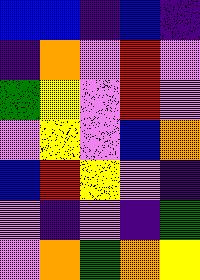[["blue", "blue", "indigo", "blue", "indigo"], ["indigo", "orange", "violet", "red", "violet"], ["green", "yellow", "violet", "red", "violet"], ["violet", "yellow", "violet", "blue", "orange"], ["blue", "red", "yellow", "violet", "indigo"], ["violet", "indigo", "violet", "indigo", "green"], ["violet", "orange", "green", "orange", "yellow"]]